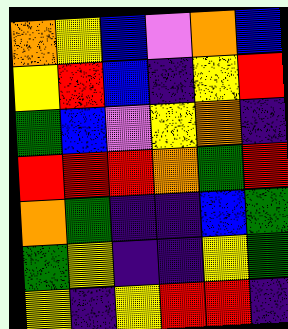[["orange", "yellow", "blue", "violet", "orange", "blue"], ["yellow", "red", "blue", "indigo", "yellow", "red"], ["green", "blue", "violet", "yellow", "orange", "indigo"], ["red", "red", "red", "orange", "green", "red"], ["orange", "green", "indigo", "indigo", "blue", "green"], ["green", "yellow", "indigo", "indigo", "yellow", "green"], ["yellow", "indigo", "yellow", "red", "red", "indigo"]]